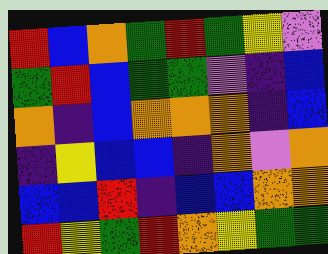[["red", "blue", "orange", "green", "red", "green", "yellow", "violet"], ["green", "red", "blue", "green", "green", "violet", "indigo", "blue"], ["orange", "indigo", "blue", "orange", "orange", "orange", "indigo", "blue"], ["indigo", "yellow", "blue", "blue", "indigo", "orange", "violet", "orange"], ["blue", "blue", "red", "indigo", "blue", "blue", "orange", "orange"], ["red", "yellow", "green", "red", "orange", "yellow", "green", "green"]]